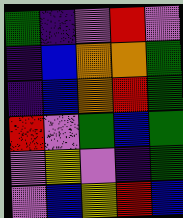[["green", "indigo", "violet", "red", "violet"], ["indigo", "blue", "orange", "orange", "green"], ["indigo", "blue", "orange", "red", "green"], ["red", "violet", "green", "blue", "green"], ["violet", "yellow", "violet", "indigo", "green"], ["violet", "blue", "yellow", "red", "blue"]]